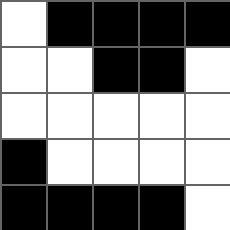[["white", "black", "black", "black", "black"], ["white", "white", "black", "black", "white"], ["white", "white", "white", "white", "white"], ["black", "white", "white", "white", "white"], ["black", "black", "black", "black", "white"]]